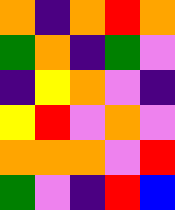[["orange", "indigo", "orange", "red", "orange"], ["green", "orange", "indigo", "green", "violet"], ["indigo", "yellow", "orange", "violet", "indigo"], ["yellow", "red", "violet", "orange", "violet"], ["orange", "orange", "orange", "violet", "red"], ["green", "violet", "indigo", "red", "blue"]]